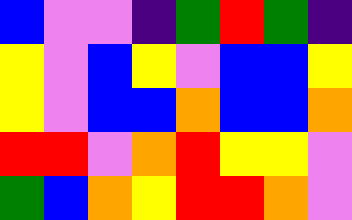[["blue", "violet", "violet", "indigo", "green", "red", "green", "indigo"], ["yellow", "violet", "blue", "yellow", "violet", "blue", "blue", "yellow"], ["yellow", "violet", "blue", "blue", "orange", "blue", "blue", "orange"], ["red", "red", "violet", "orange", "red", "yellow", "yellow", "violet"], ["green", "blue", "orange", "yellow", "red", "red", "orange", "violet"]]